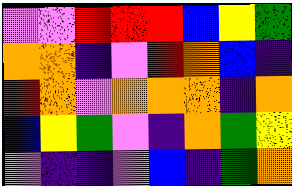[["violet", "violet", "red", "red", "red", "blue", "yellow", "green"], ["orange", "orange", "indigo", "violet", "red", "orange", "blue", "indigo"], ["red", "orange", "violet", "orange", "orange", "orange", "indigo", "orange"], ["blue", "yellow", "green", "violet", "indigo", "orange", "green", "yellow"], ["violet", "indigo", "indigo", "violet", "blue", "indigo", "green", "orange"]]